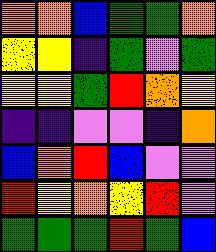[["orange", "orange", "blue", "green", "green", "orange"], ["yellow", "yellow", "indigo", "green", "violet", "green"], ["yellow", "yellow", "green", "red", "orange", "yellow"], ["indigo", "indigo", "violet", "violet", "indigo", "orange"], ["blue", "orange", "red", "blue", "violet", "violet"], ["red", "yellow", "orange", "yellow", "red", "violet"], ["green", "green", "green", "red", "green", "blue"]]